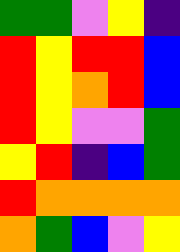[["green", "green", "violet", "yellow", "indigo"], ["red", "yellow", "red", "red", "blue"], ["red", "yellow", "orange", "red", "blue"], ["red", "yellow", "violet", "violet", "green"], ["yellow", "red", "indigo", "blue", "green"], ["red", "orange", "orange", "orange", "orange"], ["orange", "green", "blue", "violet", "yellow"]]